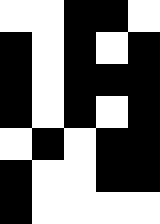[["white", "white", "black", "black", "white"], ["black", "white", "black", "white", "black"], ["black", "white", "black", "black", "black"], ["black", "white", "black", "white", "black"], ["white", "black", "white", "black", "black"], ["black", "white", "white", "black", "black"], ["black", "white", "white", "white", "white"]]